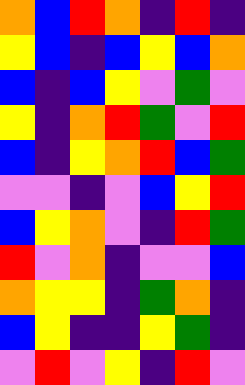[["orange", "blue", "red", "orange", "indigo", "red", "indigo"], ["yellow", "blue", "indigo", "blue", "yellow", "blue", "orange"], ["blue", "indigo", "blue", "yellow", "violet", "green", "violet"], ["yellow", "indigo", "orange", "red", "green", "violet", "red"], ["blue", "indigo", "yellow", "orange", "red", "blue", "green"], ["violet", "violet", "indigo", "violet", "blue", "yellow", "red"], ["blue", "yellow", "orange", "violet", "indigo", "red", "green"], ["red", "violet", "orange", "indigo", "violet", "violet", "blue"], ["orange", "yellow", "yellow", "indigo", "green", "orange", "indigo"], ["blue", "yellow", "indigo", "indigo", "yellow", "green", "indigo"], ["violet", "red", "violet", "yellow", "indigo", "red", "violet"]]